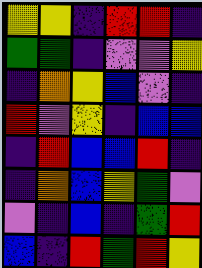[["yellow", "yellow", "indigo", "red", "red", "indigo"], ["green", "green", "indigo", "violet", "violet", "yellow"], ["indigo", "orange", "yellow", "blue", "violet", "indigo"], ["red", "violet", "yellow", "indigo", "blue", "blue"], ["indigo", "red", "blue", "blue", "red", "indigo"], ["indigo", "orange", "blue", "yellow", "green", "violet"], ["violet", "indigo", "blue", "indigo", "green", "red"], ["blue", "indigo", "red", "green", "red", "yellow"]]